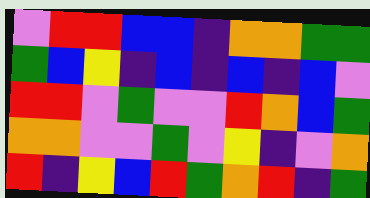[["violet", "red", "red", "blue", "blue", "indigo", "orange", "orange", "green", "green"], ["green", "blue", "yellow", "indigo", "blue", "indigo", "blue", "indigo", "blue", "violet"], ["red", "red", "violet", "green", "violet", "violet", "red", "orange", "blue", "green"], ["orange", "orange", "violet", "violet", "green", "violet", "yellow", "indigo", "violet", "orange"], ["red", "indigo", "yellow", "blue", "red", "green", "orange", "red", "indigo", "green"]]